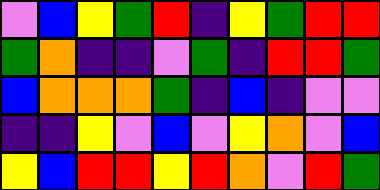[["violet", "blue", "yellow", "green", "red", "indigo", "yellow", "green", "red", "red"], ["green", "orange", "indigo", "indigo", "violet", "green", "indigo", "red", "red", "green"], ["blue", "orange", "orange", "orange", "green", "indigo", "blue", "indigo", "violet", "violet"], ["indigo", "indigo", "yellow", "violet", "blue", "violet", "yellow", "orange", "violet", "blue"], ["yellow", "blue", "red", "red", "yellow", "red", "orange", "violet", "red", "green"]]